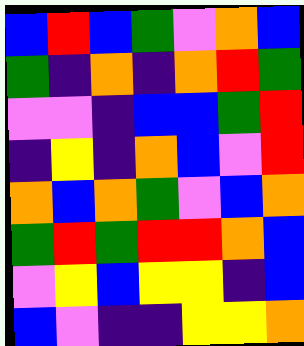[["blue", "red", "blue", "green", "violet", "orange", "blue"], ["green", "indigo", "orange", "indigo", "orange", "red", "green"], ["violet", "violet", "indigo", "blue", "blue", "green", "red"], ["indigo", "yellow", "indigo", "orange", "blue", "violet", "red"], ["orange", "blue", "orange", "green", "violet", "blue", "orange"], ["green", "red", "green", "red", "red", "orange", "blue"], ["violet", "yellow", "blue", "yellow", "yellow", "indigo", "blue"], ["blue", "violet", "indigo", "indigo", "yellow", "yellow", "orange"]]